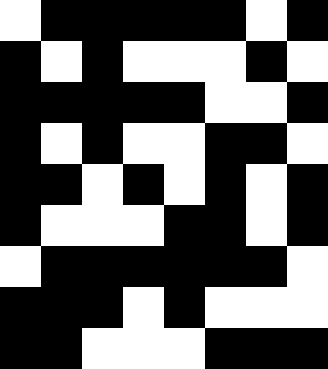[["white", "black", "black", "black", "black", "black", "white", "black"], ["black", "white", "black", "white", "white", "white", "black", "white"], ["black", "black", "black", "black", "black", "white", "white", "black"], ["black", "white", "black", "white", "white", "black", "black", "white"], ["black", "black", "white", "black", "white", "black", "white", "black"], ["black", "white", "white", "white", "black", "black", "white", "black"], ["white", "black", "black", "black", "black", "black", "black", "white"], ["black", "black", "black", "white", "black", "white", "white", "white"], ["black", "black", "white", "white", "white", "black", "black", "black"]]